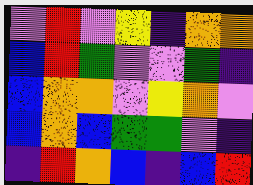[["violet", "red", "violet", "yellow", "indigo", "orange", "orange"], ["blue", "red", "green", "violet", "violet", "green", "indigo"], ["blue", "orange", "orange", "violet", "yellow", "orange", "violet"], ["blue", "orange", "blue", "green", "green", "violet", "indigo"], ["indigo", "red", "orange", "blue", "indigo", "blue", "red"]]